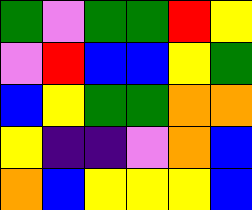[["green", "violet", "green", "green", "red", "yellow"], ["violet", "red", "blue", "blue", "yellow", "green"], ["blue", "yellow", "green", "green", "orange", "orange"], ["yellow", "indigo", "indigo", "violet", "orange", "blue"], ["orange", "blue", "yellow", "yellow", "yellow", "blue"]]